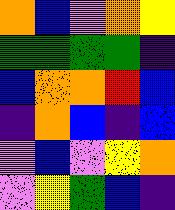[["orange", "blue", "violet", "orange", "yellow"], ["green", "green", "green", "green", "indigo"], ["blue", "orange", "orange", "red", "blue"], ["indigo", "orange", "blue", "indigo", "blue"], ["violet", "blue", "violet", "yellow", "orange"], ["violet", "yellow", "green", "blue", "indigo"]]